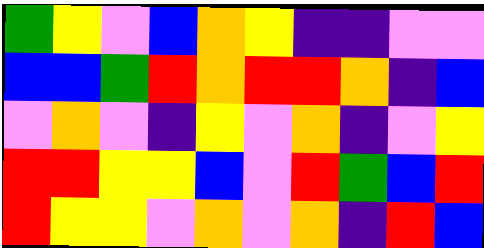[["green", "yellow", "violet", "blue", "orange", "yellow", "indigo", "indigo", "violet", "violet"], ["blue", "blue", "green", "red", "orange", "red", "red", "orange", "indigo", "blue"], ["violet", "orange", "violet", "indigo", "yellow", "violet", "orange", "indigo", "violet", "yellow"], ["red", "red", "yellow", "yellow", "blue", "violet", "red", "green", "blue", "red"], ["red", "yellow", "yellow", "violet", "orange", "violet", "orange", "indigo", "red", "blue"]]